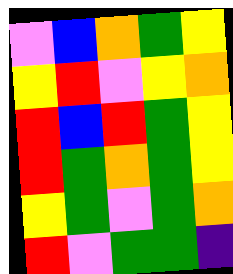[["violet", "blue", "orange", "green", "yellow"], ["yellow", "red", "violet", "yellow", "orange"], ["red", "blue", "red", "green", "yellow"], ["red", "green", "orange", "green", "yellow"], ["yellow", "green", "violet", "green", "orange"], ["red", "violet", "green", "green", "indigo"]]